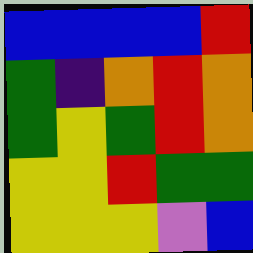[["blue", "blue", "blue", "blue", "red"], ["green", "indigo", "orange", "red", "orange"], ["green", "yellow", "green", "red", "orange"], ["yellow", "yellow", "red", "green", "green"], ["yellow", "yellow", "yellow", "violet", "blue"]]